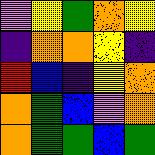[["violet", "yellow", "green", "orange", "yellow"], ["indigo", "orange", "orange", "yellow", "indigo"], ["red", "blue", "indigo", "yellow", "orange"], ["orange", "green", "blue", "violet", "orange"], ["orange", "green", "green", "blue", "green"]]